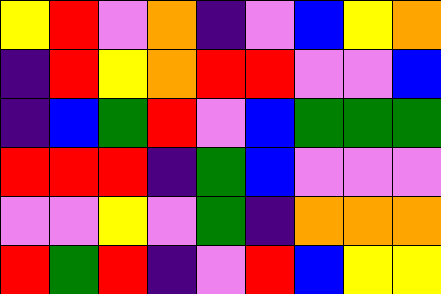[["yellow", "red", "violet", "orange", "indigo", "violet", "blue", "yellow", "orange"], ["indigo", "red", "yellow", "orange", "red", "red", "violet", "violet", "blue"], ["indigo", "blue", "green", "red", "violet", "blue", "green", "green", "green"], ["red", "red", "red", "indigo", "green", "blue", "violet", "violet", "violet"], ["violet", "violet", "yellow", "violet", "green", "indigo", "orange", "orange", "orange"], ["red", "green", "red", "indigo", "violet", "red", "blue", "yellow", "yellow"]]